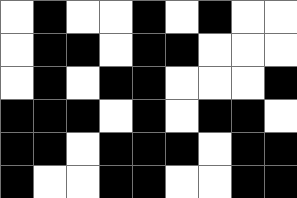[["white", "black", "white", "white", "black", "white", "black", "white", "white"], ["white", "black", "black", "white", "black", "black", "white", "white", "white"], ["white", "black", "white", "black", "black", "white", "white", "white", "black"], ["black", "black", "black", "white", "black", "white", "black", "black", "white"], ["black", "black", "white", "black", "black", "black", "white", "black", "black"], ["black", "white", "white", "black", "black", "white", "white", "black", "black"]]